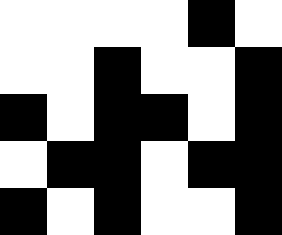[["white", "white", "white", "white", "black", "white"], ["white", "white", "black", "white", "white", "black"], ["black", "white", "black", "black", "white", "black"], ["white", "black", "black", "white", "black", "black"], ["black", "white", "black", "white", "white", "black"]]